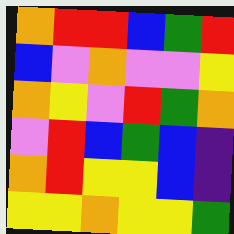[["orange", "red", "red", "blue", "green", "red"], ["blue", "violet", "orange", "violet", "violet", "yellow"], ["orange", "yellow", "violet", "red", "green", "orange"], ["violet", "red", "blue", "green", "blue", "indigo"], ["orange", "red", "yellow", "yellow", "blue", "indigo"], ["yellow", "yellow", "orange", "yellow", "yellow", "green"]]